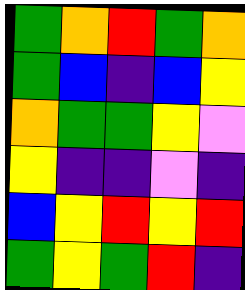[["green", "orange", "red", "green", "orange"], ["green", "blue", "indigo", "blue", "yellow"], ["orange", "green", "green", "yellow", "violet"], ["yellow", "indigo", "indigo", "violet", "indigo"], ["blue", "yellow", "red", "yellow", "red"], ["green", "yellow", "green", "red", "indigo"]]